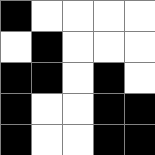[["black", "white", "white", "white", "white"], ["white", "black", "white", "white", "white"], ["black", "black", "white", "black", "white"], ["black", "white", "white", "black", "black"], ["black", "white", "white", "black", "black"]]